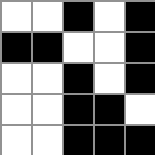[["white", "white", "black", "white", "black"], ["black", "black", "white", "white", "black"], ["white", "white", "black", "white", "black"], ["white", "white", "black", "black", "white"], ["white", "white", "black", "black", "black"]]